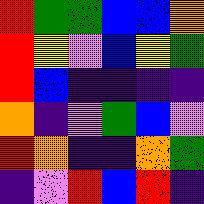[["red", "green", "green", "blue", "blue", "orange"], ["red", "yellow", "violet", "blue", "yellow", "green"], ["red", "blue", "indigo", "indigo", "indigo", "indigo"], ["orange", "indigo", "violet", "green", "blue", "violet"], ["red", "orange", "indigo", "indigo", "orange", "green"], ["indigo", "violet", "red", "blue", "red", "indigo"]]